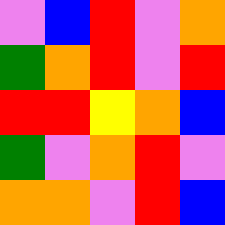[["violet", "blue", "red", "violet", "orange"], ["green", "orange", "red", "violet", "red"], ["red", "red", "yellow", "orange", "blue"], ["green", "violet", "orange", "red", "violet"], ["orange", "orange", "violet", "red", "blue"]]